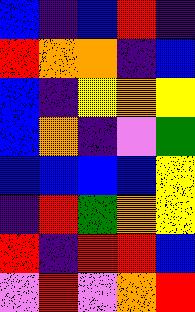[["blue", "indigo", "blue", "red", "indigo"], ["red", "orange", "orange", "indigo", "blue"], ["blue", "indigo", "yellow", "orange", "yellow"], ["blue", "orange", "indigo", "violet", "green"], ["blue", "blue", "blue", "blue", "yellow"], ["indigo", "red", "green", "orange", "yellow"], ["red", "indigo", "red", "red", "blue"], ["violet", "red", "violet", "orange", "red"]]